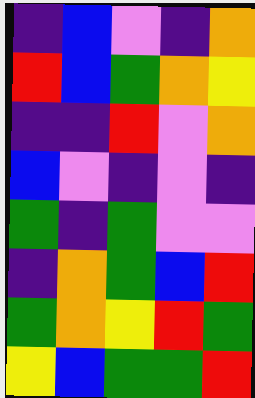[["indigo", "blue", "violet", "indigo", "orange"], ["red", "blue", "green", "orange", "yellow"], ["indigo", "indigo", "red", "violet", "orange"], ["blue", "violet", "indigo", "violet", "indigo"], ["green", "indigo", "green", "violet", "violet"], ["indigo", "orange", "green", "blue", "red"], ["green", "orange", "yellow", "red", "green"], ["yellow", "blue", "green", "green", "red"]]